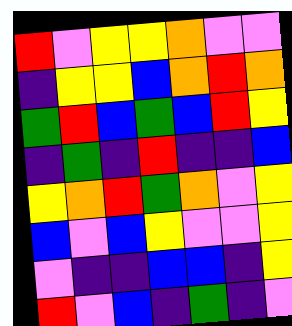[["red", "violet", "yellow", "yellow", "orange", "violet", "violet"], ["indigo", "yellow", "yellow", "blue", "orange", "red", "orange"], ["green", "red", "blue", "green", "blue", "red", "yellow"], ["indigo", "green", "indigo", "red", "indigo", "indigo", "blue"], ["yellow", "orange", "red", "green", "orange", "violet", "yellow"], ["blue", "violet", "blue", "yellow", "violet", "violet", "yellow"], ["violet", "indigo", "indigo", "blue", "blue", "indigo", "yellow"], ["red", "violet", "blue", "indigo", "green", "indigo", "violet"]]